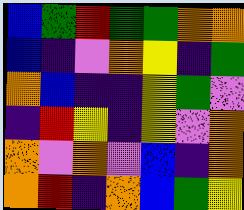[["blue", "green", "red", "green", "green", "orange", "orange"], ["blue", "indigo", "violet", "orange", "yellow", "indigo", "green"], ["orange", "blue", "indigo", "indigo", "yellow", "green", "violet"], ["indigo", "red", "yellow", "indigo", "yellow", "violet", "orange"], ["orange", "violet", "orange", "violet", "blue", "indigo", "orange"], ["orange", "red", "indigo", "orange", "blue", "green", "yellow"]]